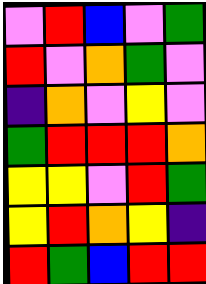[["violet", "red", "blue", "violet", "green"], ["red", "violet", "orange", "green", "violet"], ["indigo", "orange", "violet", "yellow", "violet"], ["green", "red", "red", "red", "orange"], ["yellow", "yellow", "violet", "red", "green"], ["yellow", "red", "orange", "yellow", "indigo"], ["red", "green", "blue", "red", "red"]]